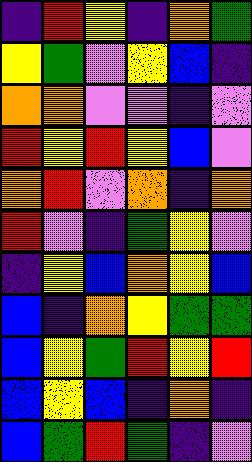[["indigo", "red", "yellow", "indigo", "orange", "green"], ["yellow", "green", "violet", "yellow", "blue", "indigo"], ["orange", "orange", "violet", "violet", "indigo", "violet"], ["red", "yellow", "red", "yellow", "blue", "violet"], ["orange", "red", "violet", "orange", "indigo", "orange"], ["red", "violet", "indigo", "green", "yellow", "violet"], ["indigo", "yellow", "blue", "orange", "yellow", "blue"], ["blue", "indigo", "orange", "yellow", "green", "green"], ["blue", "yellow", "green", "red", "yellow", "red"], ["blue", "yellow", "blue", "indigo", "orange", "indigo"], ["blue", "green", "red", "green", "indigo", "violet"]]